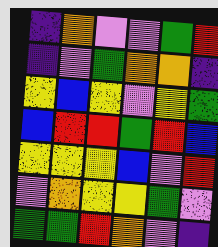[["indigo", "orange", "violet", "violet", "green", "red"], ["indigo", "violet", "green", "orange", "orange", "indigo"], ["yellow", "blue", "yellow", "violet", "yellow", "green"], ["blue", "red", "red", "green", "red", "blue"], ["yellow", "yellow", "yellow", "blue", "violet", "red"], ["violet", "orange", "yellow", "yellow", "green", "violet"], ["green", "green", "red", "orange", "violet", "indigo"]]